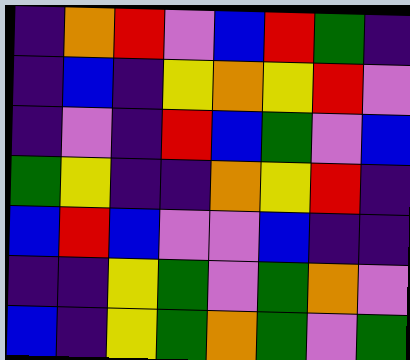[["indigo", "orange", "red", "violet", "blue", "red", "green", "indigo"], ["indigo", "blue", "indigo", "yellow", "orange", "yellow", "red", "violet"], ["indigo", "violet", "indigo", "red", "blue", "green", "violet", "blue"], ["green", "yellow", "indigo", "indigo", "orange", "yellow", "red", "indigo"], ["blue", "red", "blue", "violet", "violet", "blue", "indigo", "indigo"], ["indigo", "indigo", "yellow", "green", "violet", "green", "orange", "violet"], ["blue", "indigo", "yellow", "green", "orange", "green", "violet", "green"]]